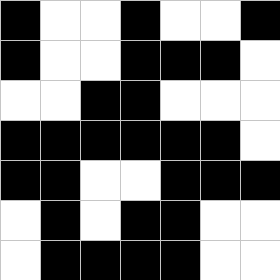[["black", "white", "white", "black", "white", "white", "black"], ["black", "white", "white", "black", "black", "black", "white"], ["white", "white", "black", "black", "white", "white", "white"], ["black", "black", "black", "black", "black", "black", "white"], ["black", "black", "white", "white", "black", "black", "black"], ["white", "black", "white", "black", "black", "white", "white"], ["white", "black", "black", "black", "black", "white", "white"]]